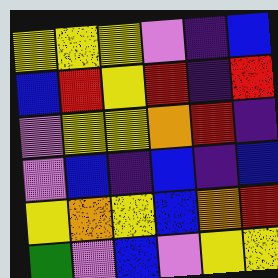[["yellow", "yellow", "yellow", "violet", "indigo", "blue"], ["blue", "red", "yellow", "red", "indigo", "red"], ["violet", "yellow", "yellow", "orange", "red", "indigo"], ["violet", "blue", "indigo", "blue", "indigo", "blue"], ["yellow", "orange", "yellow", "blue", "orange", "red"], ["green", "violet", "blue", "violet", "yellow", "yellow"]]